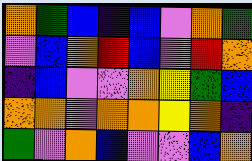[["orange", "green", "blue", "indigo", "blue", "violet", "orange", "green"], ["violet", "blue", "orange", "red", "blue", "violet", "red", "orange"], ["indigo", "blue", "violet", "violet", "orange", "yellow", "green", "blue"], ["orange", "orange", "violet", "orange", "orange", "yellow", "orange", "indigo"], ["green", "violet", "orange", "blue", "violet", "violet", "blue", "orange"]]